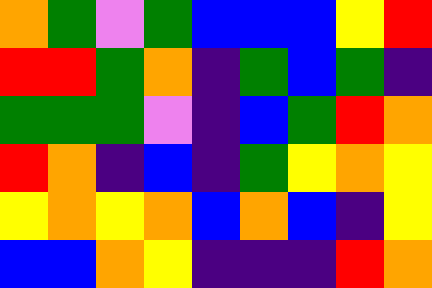[["orange", "green", "violet", "green", "blue", "blue", "blue", "yellow", "red"], ["red", "red", "green", "orange", "indigo", "green", "blue", "green", "indigo"], ["green", "green", "green", "violet", "indigo", "blue", "green", "red", "orange"], ["red", "orange", "indigo", "blue", "indigo", "green", "yellow", "orange", "yellow"], ["yellow", "orange", "yellow", "orange", "blue", "orange", "blue", "indigo", "yellow"], ["blue", "blue", "orange", "yellow", "indigo", "indigo", "indigo", "red", "orange"]]